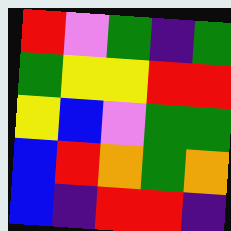[["red", "violet", "green", "indigo", "green"], ["green", "yellow", "yellow", "red", "red"], ["yellow", "blue", "violet", "green", "green"], ["blue", "red", "orange", "green", "orange"], ["blue", "indigo", "red", "red", "indigo"]]